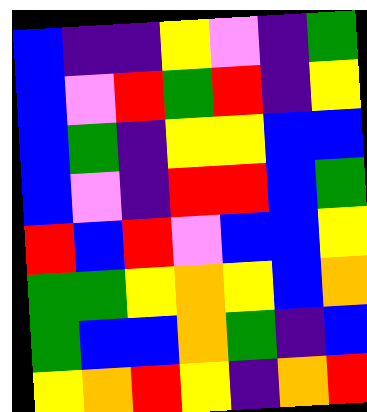[["blue", "indigo", "indigo", "yellow", "violet", "indigo", "green"], ["blue", "violet", "red", "green", "red", "indigo", "yellow"], ["blue", "green", "indigo", "yellow", "yellow", "blue", "blue"], ["blue", "violet", "indigo", "red", "red", "blue", "green"], ["red", "blue", "red", "violet", "blue", "blue", "yellow"], ["green", "green", "yellow", "orange", "yellow", "blue", "orange"], ["green", "blue", "blue", "orange", "green", "indigo", "blue"], ["yellow", "orange", "red", "yellow", "indigo", "orange", "red"]]